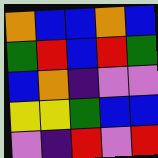[["orange", "blue", "blue", "orange", "blue"], ["green", "red", "blue", "red", "green"], ["blue", "orange", "indigo", "violet", "violet"], ["yellow", "yellow", "green", "blue", "blue"], ["violet", "indigo", "red", "violet", "red"]]